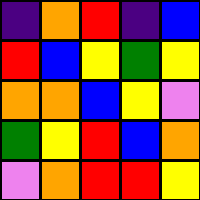[["indigo", "orange", "red", "indigo", "blue"], ["red", "blue", "yellow", "green", "yellow"], ["orange", "orange", "blue", "yellow", "violet"], ["green", "yellow", "red", "blue", "orange"], ["violet", "orange", "red", "red", "yellow"]]